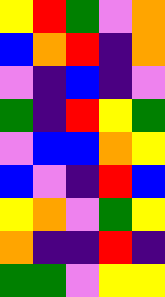[["yellow", "red", "green", "violet", "orange"], ["blue", "orange", "red", "indigo", "orange"], ["violet", "indigo", "blue", "indigo", "violet"], ["green", "indigo", "red", "yellow", "green"], ["violet", "blue", "blue", "orange", "yellow"], ["blue", "violet", "indigo", "red", "blue"], ["yellow", "orange", "violet", "green", "yellow"], ["orange", "indigo", "indigo", "red", "indigo"], ["green", "green", "violet", "yellow", "yellow"]]